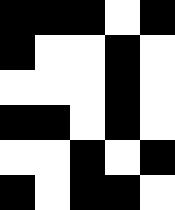[["black", "black", "black", "white", "black"], ["black", "white", "white", "black", "white"], ["white", "white", "white", "black", "white"], ["black", "black", "white", "black", "white"], ["white", "white", "black", "white", "black"], ["black", "white", "black", "black", "white"]]